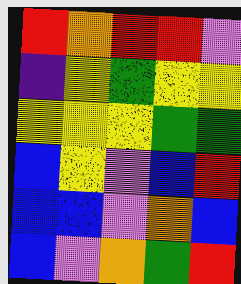[["red", "orange", "red", "red", "violet"], ["indigo", "yellow", "green", "yellow", "yellow"], ["yellow", "yellow", "yellow", "green", "green"], ["blue", "yellow", "violet", "blue", "red"], ["blue", "blue", "violet", "orange", "blue"], ["blue", "violet", "orange", "green", "red"]]